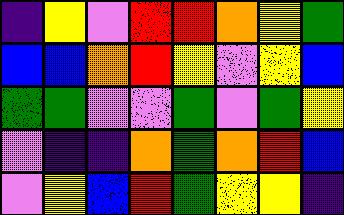[["indigo", "yellow", "violet", "red", "red", "orange", "yellow", "green"], ["blue", "blue", "orange", "red", "yellow", "violet", "yellow", "blue"], ["green", "green", "violet", "violet", "green", "violet", "green", "yellow"], ["violet", "indigo", "indigo", "orange", "green", "orange", "red", "blue"], ["violet", "yellow", "blue", "red", "green", "yellow", "yellow", "indigo"]]